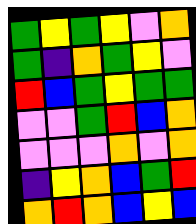[["green", "yellow", "green", "yellow", "violet", "orange"], ["green", "indigo", "orange", "green", "yellow", "violet"], ["red", "blue", "green", "yellow", "green", "green"], ["violet", "violet", "green", "red", "blue", "orange"], ["violet", "violet", "violet", "orange", "violet", "orange"], ["indigo", "yellow", "orange", "blue", "green", "red"], ["orange", "red", "orange", "blue", "yellow", "blue"]]